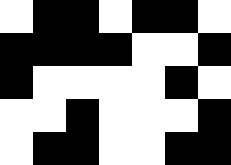[["white", "black", "black", "white", "black", "black", "white"], ["black", "black", "black", "black", "white", "white", "black"], ["black", "white", "white", "white", "white", "black", "white"], ["white", "white", "black", "white", "white", "white", "black"], ["white", "black", "black", "white", "white", "black", "black"]]